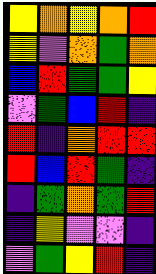[["yellow", "orange", "yellow", "orange", "red"], ["yellow", "violet", "orange", "green", "orange"], ["blue", "red", "green", "green", "yellow"], ["violet", "green", "blue", "red", "indigo"], ["red", "indigo", "orange", "red", "red"], ["red", "blue", "red", "green", "indigo"], ["indigo", "green", "orange", "green", "red"], ["indigo", "yellow", "violet", "violet", "indigo"], ["violet", "green", "yellow", "red", "indigo"]]